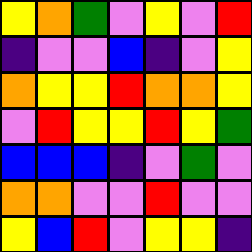[["yellow", "orange", "green", "violet", "yellow", "violet", "red"], ["indigo", "violet", "violet", "blue", "indigo", "violet", "yellow"], ["orange", "yellow", "yellow", "red", "orange", "orange", "yellow"], ["violet", "red", "yellow", "yellow", "red", "yellow", "green"], ["blue", "blue", "blue", "indigo", "violet", "green", "violet"], ["orange", "orange", "violet", "violet", "red", "violet", "violet"], ["yellow", "blue", "red", "violet", "yellow", "yellow", "indigo"]]